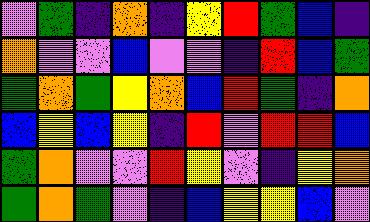[["violet", "green", "indigo", "orange", "indigo", "yellow", "red", "green", "blue", "indigo"], ["orange", "violet", "violet", "blue", "violet", "violet", "indigo", "red", "blue", "green"], ["green", "orange", "green", "yellow", "orange", "blue", "red", "green", "indigo", "orange"], ["blue", "yellow", "blue", "yellow", "indigo", "red", "violet", "red", "red", "blue"], ["green", "orange", "violet", "violet", "red", "yellow", "violet", "indigo", "yellow", "orange"], ["green", "orange", "green", "violet", "indigo", "blue", "yellow", "yellow", "blue", "violet"]]